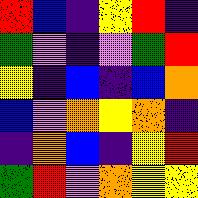[["red", "blue", "indigo", "yellow", "red", "indigo"], ["green", "violet", "indigo", "violet", "green", "red"], ["yellow", "indigo", "blue", "indigo", "blue", "orange"], ["blue", "violet", "orange", "yellow", "orange", "indigo"], ["indigo", "orange", "blue", "indigo", "yellow", "red"], ["green", "red", "violet", "orange", "yellow", "yellow"]]